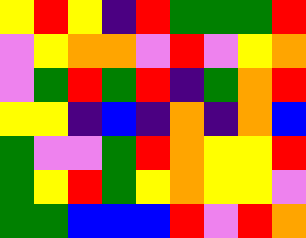[["yellow", "red", "yellow", "indigo", "red", "green", "green", "green", "red"], ["violet", "yellow", "orange", "orange", "violet", "red", "violet", "yellow", "orange"], ["violet", "green", "red", "green", "red", "indigo", "green", "orange", "red"], ["yellow", "yellow", "indigo", "blue", "indigo", "orange", "indigo", "orange", "blue"], ["green", "violet", "violet", "green", "red", "orange", "yellow", "yellow", "red"], ["green", "yellow", "red", "green", "yellow", "orange", "yellow", "yellow", "violet"], ["green", "green", "blue", "blue", "blue", "red", "violet", "red", "orange"]]